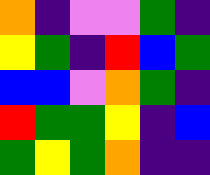[["orange", "indigo", "violet", "violet", "green", "indigo"], ["yellow", "green", "indigo", "red", "blue", "green"], ["blue", "blue", "violet", "orange", "green", "indigo"], ["red", "green", "green", "yellow", "indigo", "blue"], ["green", "yellow", "green", "orange", "indigo", "indigo"]]